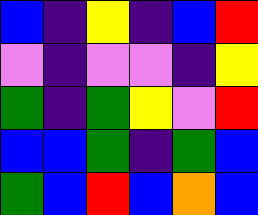[["blue", "indigo", "yellow", "indigo", "blue", "red"], ["violet", "indigo", "violet", "violet", "indigo", "yellow"], ["green", "indigo", "green", "yellow", "violet", "red"], ["blue", "blue", "green", "indigo", "green", "blue"], ["green", "blue", "red", "blue", "orange", "blue"]]